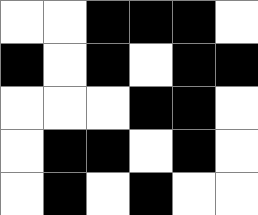[["white", "white", "black", "black", "black", "white"], ["black", "white", "black", "white", "black", "black"], ["white", "white", "white", "black", "black", "white"], ["white", "black", "black", "white", "black", "white"], ["white", "black", "white", "black", "white", "white"]]